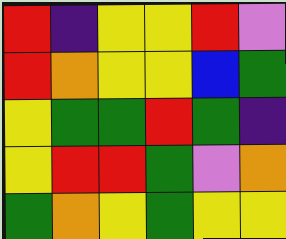[["red", "indigo", "yellow", "yellow", "red", "violet"], ["red", "orange", "yellow", "yellow", "blue", "green"], ["yellow", "green", "green", "red", "green", "indigo"], ["yellow", "red", "red", "green", "violet", "orange"], ["green", "orange", "yellow", "green", "yellow", "yellow"]]